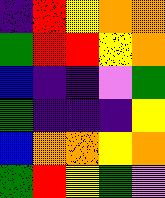[["indigo", "red", "yellow", "orange", "orange"], ["green", "red", "red", "yellow", "orange"], ["blue", "indigo", "indigo", "violet", "green"], ["green", "indigo", "indigo", "indigo", "yellow"], ["blue", "orange", "orange", "yellow", "orange"], ["green", "red", "yellow", "green", "violet"]]